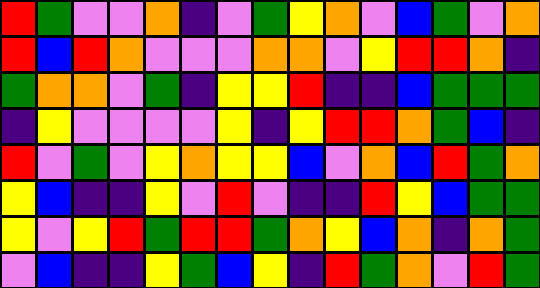[["red", "green", "violet", "violet", "orange", "indigo", "violet", "green", "yellow", "orange", "violet", "blue", "green", "violet", "orange"], ["red", "blue", "red", "orange", "violet", "violet", "violet", "orange", "orange", "violet", "yellow", "red", "red", "orange", "indigo"], ["green", "orange", "orange", "violet", "green", "indigo", "yellow", "yellow", "red", "indigo", "indigo", "blue", "green", "green", "green"], ["indigo", "yellow", "violet", "violet", "violet", "violet", "yellow", "indigo", "yellow", "red", "red", "orange", "green", "blue", "indigo"], ["red", "violet", "green", "violet", "yellow", "orange", "yellow", "yellow", "blue", "violet", "orange", "blue", "red", "green", "orange"], ["yellow", "blue", "indigo", "indigo", "yellow", "violet", "red", "violet", "indigo", "indigo", "red", "yellow", "blue", "green", "green"], ["yellow", "violet", "yellow", "red", "green", "red", "red", "green", "orange", "yellow", "blue", "orange", "indigo", "orange", "green"], ["violet", "blue", "indigo", "indigo", "yellow", "green", "blue", "yellow", "indigo", "red", "green", "orange", "violet", "red", "green"]]